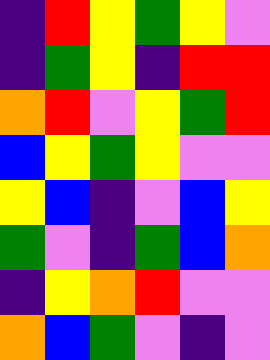[["indigo", "red", "yellow", "green", "yellow", "violet"], ["indigo", "green", "yellow", "indigo", "red", "red"], ["orange", "red", "violet", "yellow", "green", "red"], ["blue", "yellow", "green", "yellow", "violet", "violet"], ["yellow", "blue", "indigo", "violet", "blue", "yellow"], ["green", "violet", "indigo", "green", "blue", "orange"], ["indigo", "yellow", "orange", "red", "violet", "violet"], ["orange", "blue", "green", "violet", "indigo", "violet"]]